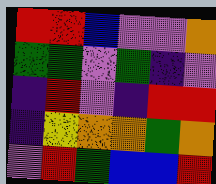[["red", "red", "blue", "violet", "violet", "orange"], ["green", "green", "violet", "green", "indigo", "violet"], ["indigo", "red", "violet", "indigo", "red", "red"], ["indigo", "yellow", "orange", "orange", "green", "orange"], ["violet", "red", "green", "blue", "blue", "red"]]